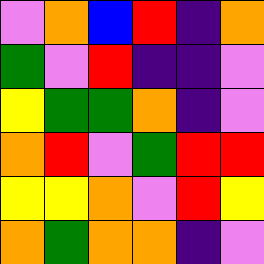[["violet", "orange", "blue", "red", "indigo", "orange"], ["green", "violet", "red", "indigo", "indigo", "violet"], ["yellow", "green", "green", "orange", "indigo", "violet"], ["orange", "red", "violet", "green", "red", "red"], ["yellow", "yellow", "orange", "violet", "red", "yellow"], ["orange", "green", "orange", "orange", "indigo", "violet"]]